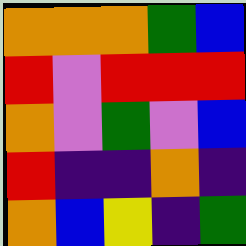[["orange", "orange", "orange", "green", "blue"], ["red", "violet", "red", "red", "red"], ["orange", "violet", "green", "violet", "blue"], ["red", "indigo", "indigo", "orange", "indigo"], ["orange", "blue", "yellow", "indigo", "green"]]